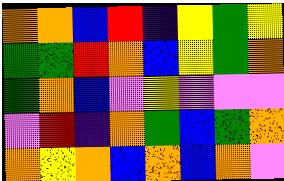[["orange", "orange", "blue", "red", "indigo", "yellow", "green", "yellow"], ["green", "green", "red", "orange", "blue", "yellow", "green", "orange"], ["green", "orange", "blue", "violet", "yellow", "violet", "violet", "violet"], ["violet", "red", "indigo", "orange", "green", "blue", "green", "orange"], ["orange", "yellow", "orange", "blue", "orange", "blue", "orange", "violet"]]